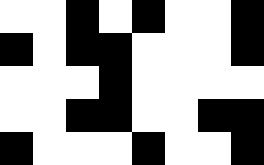[["white", "white", "black", "white", "black", "white", "white", "black"], ["black", "white", "black", "black", "white", "white", "white", "black"], ["white", "white", "white", "black", "white", "white", "white", "white"], ["white", "white", "black", "black", "white", "white", "black", "black"], ["black", "white", "white", "white", "black", "white", "white", "black"]]